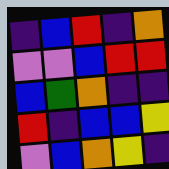[["indigo", "blue", "red", "indigo", "orange"], ["violet", "violet", "blue", "red", "red"], ["blue", "green", "orange", "indigo", "indigo"], ["red", "indigo", "blue", "blue", "yellow"], ["violet", "blue", "orange", "yellow", "indigo"]]